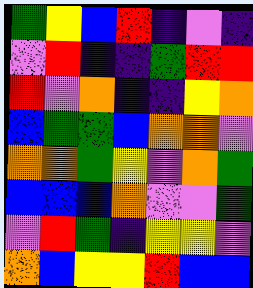[["green", "yellow", "blue", "red", "indigo", "violet", "indigo"], ["violet", "red", "indigo", "indigo", "green", "red", "red"], ["red", "violet", "orange", "indigo", "indigo", "yellow", "orange"], ["blue", "green", "green", "blue", "orange", "orange", "violet"], ["orange", "orange", "green", "yellow", "violet", "orange", "green"], ["blue", "blue", "blue", "orange", "violet", "violet", "green"], ["violet", "red", "green", "indigo", "yellow", "yellow", "violet"], ["orange", "blue", "yellow", "yellow", "red", "blue", "blue"]]